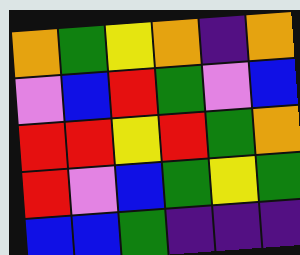[["orange", "green", "yellow", "orange", "indigo", "orange"], ["violet", "blue", "red", "green", "violet", "blue"], ["red", "red", "yellow", "red", "green", "orange"], ["red", "violet", "blue", "green", "yellow", "green"], ["blue", "blue", "green", "indigo", "indigo", "indigo"]]